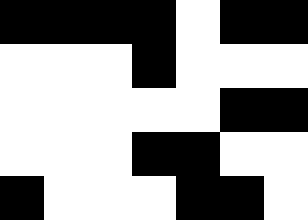[["black", "black", "black", "black", "white", "black", "black"], ["white", "white", "white", "black", "white", "white", "white"], ["white", "white", "white", "white", "white", "black", "black"], ["white", "white", "white", "black", "black", "white", "white"], ["black", "white", "white", "white", "black", "black", "white"]]